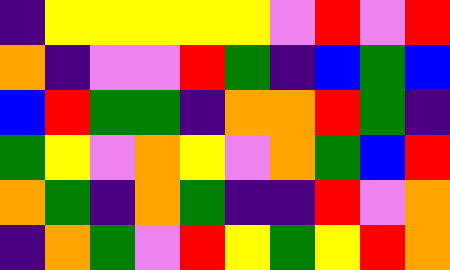[["indigo", "yellow", "yellow", "yellow", "yellow", "yellow", "violet", "red", "violet", "red"], ["orange", "indigo", "violet", "violet", "red", "green", "indigo", "blue", "green", "blue"], ["blue", "red", "green", "green", "indigo", "orange", "orange", "red", "green", "indigo"], ["green", "yellow", "violet", "orange", "yellow", "violet", "orange", "green", "blue", "red"], ["orange", "green", "indigo", "orange", "green", "indigo", "indigo", "red", "violet", "orange"], ["indigo", "orange", "green", "violet", "red", "yellow", "green", "yellow", "red", "orange"]]